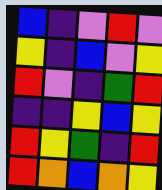[["blue", "indigo", "violet", "red", "violet"], ["yellow", "indigo", "blue", "violet", "yellow"], ["red", "violet", "indigo", "green", "red"], ["indigo", "indigo", "yellow", "blue", "yellow"], ["red", "yellow", "green", "indigo", "red"], ["red", "orange", "blue", "orange", "yellow"]]